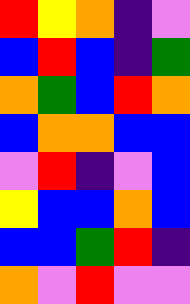[["red", "yellow", "orange", "indigo", "violet"], ["blue", "red", "blue", "indigo", "green"], ["orange", "green", "blue", "red", "orange"], ["blue", "orange", "orange", "blue", "blue"], ["violet", "red", "indigo", "violet", "blue"], ["yellow", "blue", "blue", "orange", "blue"], ["blue", "blue", "green", "red", "indigo"], ["orange", "violet", "red", "violet", "violet"]]